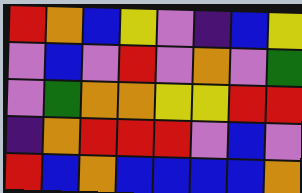[["red", "orange", "blue", "yellow", "violet", "indigo", "blue", "yellow"], ["violet", "blue", "violet", "red", "violet", "orange", "violet", "green"], ["violet", "green", "orange", "orange", "yellow", "yellow", "red", "red"], ["indigo", "orange", "red", "red", "red", "violet", "blue", "violet"], ["red", "blue", "orange", "blue", "blue", "blue", "blue", "orange"]]